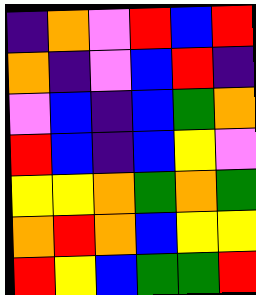[["indigo", "orange", "violet", "red", "blue", "red"], ["orange", "indigo", "violet", "blue", "red", "indigo"], ["violet", "blue", "indigo", "blue", "green", "orange"], ["red", "blue", "indigo", "blue", "yellow", "violet"], ["yellow", "yellow", "orange", "green", "orange", "green"], ["orange", "red", "orange", "blue", "yellow", "yellow"], ["red", "yellow", "blue", "green", "green", "red"]]